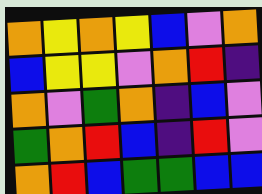[["orange", "yellow", "orange", "yellow", "blue", "violet", "orange"], ["blue", "yellow", "yellow", "violet", "orange", "red", "indigo"], ["orange", "violet", "green", "orange", "indigo", "blue", "violet"], ["green", "orange", "red", "blue", "indigo", "red", "violet"], ["orange", "red", "blue", "green", "green", "blue", "blue"]]